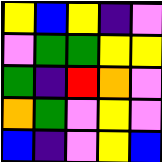[["yellow", "blue", "yellow", "indigo", "violet"], ["violet", "green", "green", "yellow", "yellow"], ["green", "indigo", "red", "orange", "violet"], ["orange", "green", "violet", "yellow", "violet"], ["blue", "indigo", "violet", "yellow", "blue"]]